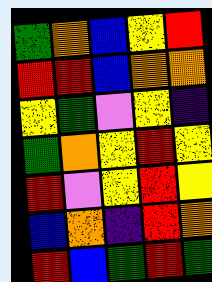[["green", "orange", "blue", "yellow", "red"], ["red", "red", "blue", "orange", "orange"], ["yellow", "green", "violet", "yellow", "indigo"], ["green", "orange", "yellow", "red", "yellow"], ["red", "violet", "yellow", "red", "yellow"], ["blue", "orange", "indigo", "red", "orange"], ["red", "blue", "green", "red", "green"]]